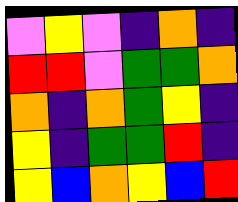[["violet", "yellow", "violet", "indigo", "orange", "indigo"], ["red", "red", "violet", "green", "green", "orange"], ["orange", "indigo", "orange", "green", "yellow", "indigo"], ["yellow", "indigo", "green", "green", "red", "indigo"], ["yellow", "blue", "orange", "yellow", "blue", "red"]]